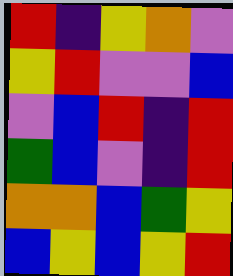[["red", "indigo", "yellow", "orange", "violet"], ["yellow", "red", "violet", "violet", "blue"], ["violet", "blue", "red", "indigo", "red"], ["green", "blue", "violet", "indigo", "red"], ["orange", "orange", "blue", "green", "yellow"], ["blue", "yellow", "blue", "yellow", "red"]]